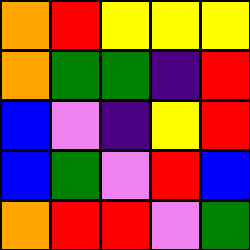[["orange", "red", "yellow", "yellow", "yellow"], ["orange", "green", "green", "indigo", "red"], ["blue", "violet", "indigo", "yellow", "red"], ["blue", "green", "violet", "red", "blue"], ["orange", "red", "red", "violet", "green"]]